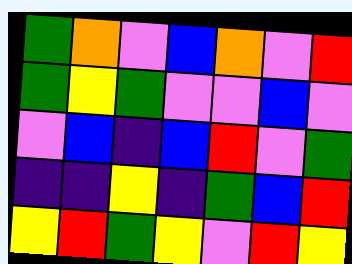[["green", "orange", "violet", "blue", "orange", "violet", "red"], ["green", "yellow", "green", "violet", "violet", "blue", "violet"], ["violet", "blue", "indigo", "blue", "red", "violet", "green"], ["indigo", "indigo", "yellow", "indigo", "green", "blue", "red"], ["yellow", "red", "green", "yellow", "violet", "red", "yellow"]]